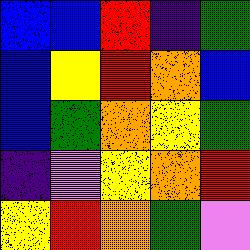[["blue", "blue", "red", "indigo", "green"], ["blue", "yellow", "red", "orange", "blue"], ["blue", "green", "orange", "yellow", "green"], ["indigo", "violet", "yellow", "orange", "red"], ["yellow", "red", "orange", "green", "violet"]]